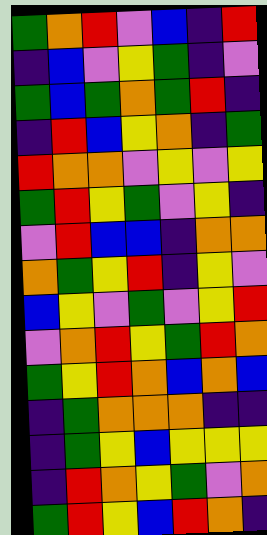[["green", "orange", "red", "violet", "blue", "indigo", "red"], ["indigo", "blue", "violet", "yellow", "green", "indigo", "violet"], ["green", "blue", "green", "orange", "green", "red", "indigo"], ["indigo", "red", "blue", "yellow", "orange", "indigo", "green"], ["red", "orange", "orange", "violet", "yellow", "violet", "yellow"], ["green", "red", "yellow", "green", "violet", "yellow", "indigo"], ["violet", "red", "blue", "blue", "indigo", "orange", "orange"], ["orange", "green", "yellow", "red", "indigo", "yellow", "violet"], ["blue", "yellow", "violet", "green", "violet", "yellow", "red"], ["violet", "orange", "red", "yellow", "green", "red", "orange"], ["green", "yellow", "red", "orange", "blue", "orange", "blue"], ["indigo", "green", "orange", "orange", "orange", "indigo", "indigo"], ["indigo", "green", "yellow", "blue", "yellow", "yellow", "yellow"], ["indigo", "red", "orange", "yellow", "green", "violet", "orange"], ["green", "red", "yellow", "blue", "red", "orange", "indigo"]]